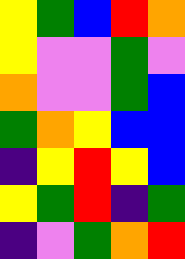[["yellow", "green", "blue", "red", "orange"], ["yellow", "violet", "violet", "green", "violet"], ["orange", "violet", "violet", "green", "blue"], ["green", "orange", "yellow", "blue", "blue"], ["indigo", "yellow", "red", "yellow", "blue"], ["yellow", "green", "red", "indigo", "green"], ["indigo", "violet", "green", "orange", "red"]]